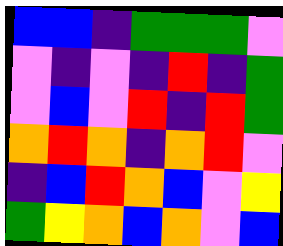[["blue", "blue", "indigo", "green", "green", "green", "violet"], ["violet", "indigo", "violet", "indigo", "red", "indigo", "green"], ["violet", "blue", "violet", "red", "indigo", "red", "green"], ["orange", "red", "orange", "indigo", "orange", "red", "violet"], ["indigo", "blue", "red", "orange", "blue", "violet", "yellow"], ["green", "yellow", "orange", "blue", "orange", "violet", "blue"]]